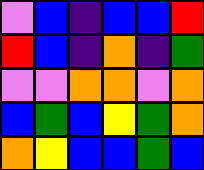[["violet", "blue", "indigo", "blue", "blue", "red"], ["red", "blue", "indigo", "orange", "indigo", "green"], ["violet", "violet", "orange", "orange", "violet", "orange"], ["blue", "green", "blue", "yellow", "green", "orange"], ["orange", "yellow", "blue", "blue", "green", "blue"]]